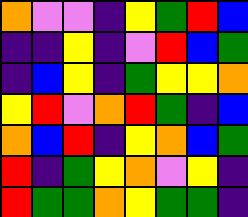[["orange", "violet", "violet", "indigo", "yellow", "green", "red", "blue"], ["indigo", "indigo", "yellow", "indigo", "violet", "red", "blue", "green"], ["indigo", "blue", "yellow", "indigo", "green", "yellow", "yellow", "orange"], ["yellow", "red", "violet", "orange", "red", "green", "indigo", "blue"], ["orange", "blue", "red", "indigo", "yellow", "orange", "blue", "green"], ["red", "indigo", "green", "yellow", "orange", "violet", "yellow", "indigo"], ["red", "green", "green", "orange", "yellow", "green", "green", "indigo"]]